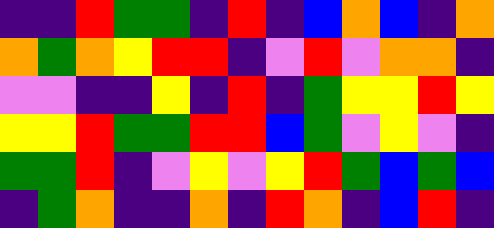[["indigo", "indigo", "red", "green", "green", "indigo", "red", "indigo", "blue", "orange", "blue", "indigo", "orange"], ["orange", "green", "orange", "yellow", "red", "red", "indigo", "violet", "red", "violet", "orange", "orange", "indigo"], ["violet", "violet", "indigo", "indigo", "yellow", "indigo", "red", "indigo", "green", "yellow", "yellow", "red", "yellow"], ["yellow", "yellow", "red", "green", "green", "red", "red", "blue", "green", "violet", "yellow", "violet", "indigo"], ["green", "green", "red", "indigo", "violet", "yellow", "violet", "yellow", "red", "green", "blue", "green", "blue"], ["indigo", "green", "orange", "indigo", "indigo", "orange", "indigo", "red", "orange", "indigo", "blue", "red", "indigo"]]